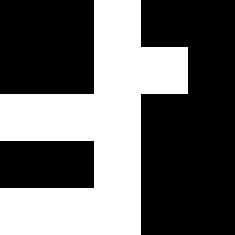[["black", "black", "white", "black", "black"], ["black", "black", "white", "white", "black"], ["white", "white", "white", "black", "black"], ["black", "black", "white", "black", "black"], ["white", "white", "white", "black", "black"]]